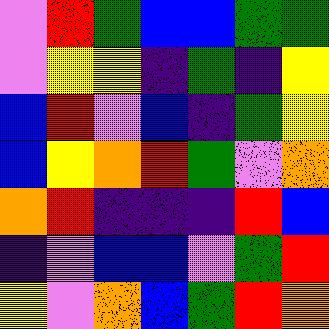[["violet", "red", "green", "blue", "blue", "green", "green"], ["violet", "yellow", "yellow", "indigo", "green", "indigo", "yellow"], ["blue", "red", "violet", "blue", "indigo", "green", "yellow"], ["blue", "yellow", "orange", "red", "green", "violet", "orange"], ["orange", "red", "indigo", "indigo", "indigo", "red", "blue"], ["indigo", "violet", "blue", "blue", "violet", "green", "red"], ["yellow", "violet", "orange", "blue", "green", "red", "orange"]]